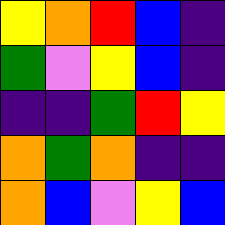[["yellow", "orange", "red", "blue", "indigo"], ["green", "violet", "yellow", "blue", "indigo"], ["indigo", "indigo", "green", "red", "yellow"], ["orange", "green", "orange", "indigo", "indigo"], ["orange", "blue", "violet", "yellow", "blue"]]